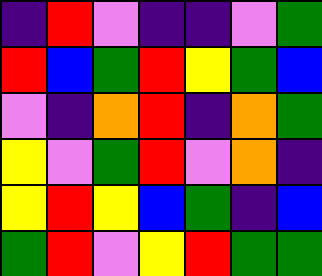[["indigo", "red", "violet", "indigo", "indigo", "violet", "green"], ["red", "blue", "green", "red", "yellow", "green", "blue"], ["violet", "indigo", "orange", "red", "indigo", "orange", "green"], ["yellow", "violet", "green", "red", "violet", "orange", "indigo"], ["yellow", "red", "yellow", "blue", "green", "indigo", "blue"], ["green", "red", "violet", "yellow", "red", "green", "green"]]